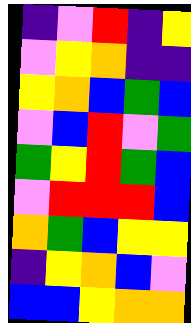[["indigo", "violet", "red", "indigo", "yellow"], ["violet", "yellow", "orange", "indigo", "indigo"], ["yellow", "orange", "blue", "green", "blue"], ["violet", "blue", "red", "violet", "green"], ["green", "yellow", "red", "green", "blue"], ["violet", "red", "red", "red", "blue"], ["orange", "green", "blue", "yellow", "yellow"], ["indigo", "yellow", "orange", "blue", "violet"], ["blue", "blue", "yellow", "orange", "orange"]]